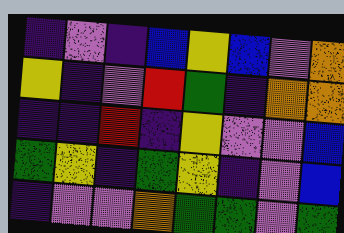[["indigo", "violet", "indigo", "blue", "yellow", "blue", "violet", "orange"], ["yellow", "indigo", "violet", "red", "green", "indigo", "orange", "orange"], ["indigo", "indigo", "red", "indigo", "yellow", "violet", "violet", "blue"], ["green", "yellow", "indigo", "green", "yellow", "indigo", "violet", "blue"], ["indigo", "violet", "violet", "orange", "green", "green", "violet", "green"]]